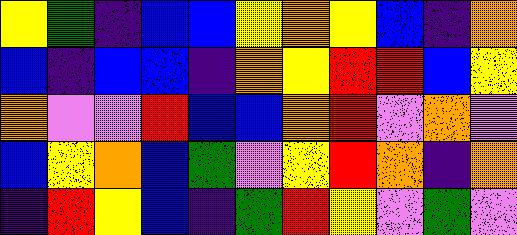[["yellow", "green", "indigo", "blue", "blue", "yellow", "orange", "yellow", "blue", "indigo", "orange"], ["blue", "indigo", "blue", "blue", "indigo", "orange", "yellow", "red", "red", "blue", "yellow"], ["orange", "violet", "violet", "red", "blue", "blue", "orange", "red", "violet", "orange", "violet"], ["blue", "yellow", "orange", "blue", "green", "violet", "yellow", "red", "orange", "indigo", "orange"], ["indigo", "red", "yellow", "blue", "indigo", "green", "red", "yellow", "violet", "green", "violet"]]